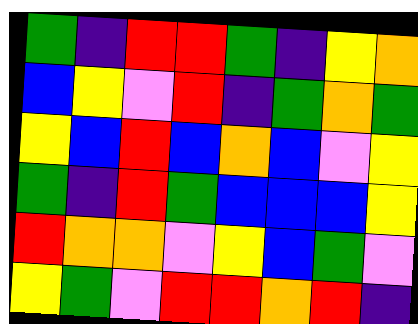[["green", "indigo", "red", "red", "green", "indigo", "yellow", "orange"], ["blue", "yellow", "violet", "red", "indigo", "green", "orange", "green"], ["yellow", "blue", "red", "blue", "orange", "blue", "violet", "yellow"], ["green", "indigo", "red", "green", "blue", "blue", "blue", "yellow"], ["red", "orange", "orange", "violet", "yellow", "blue", "green", "violet"], ["yellow", "green", "violet", "red", "red", "orange", "red", "indigo"]]